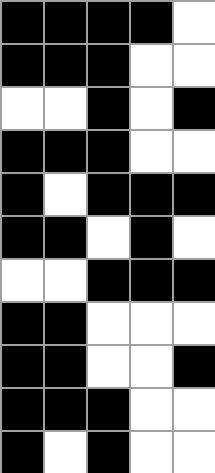[["black", "black", "black", "black", "white"], ["black", "black", "black", "white", "white"], ["white", "white", "black", "white", "black"], ["black", "black", "black", "white", "white"], ["black", "white", "black", "black", "black"], ["black", "black", "white", "black", "white"], ["white", "white", "black", "black", "black"], ["black", "black", "white", "white", "white"], ["black", "black", "white", "white", "black"], ["black", "black", "black", "white", "white"], ["black", "white", "black", "white", "white"]]